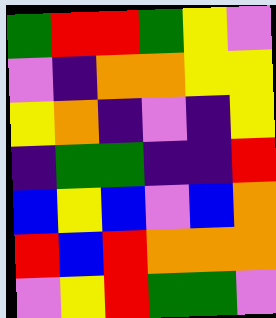[["green", "red", "red", "green", "yellow", "violet"], ["violet", "indigo", "orange", "orange", "yellow", "yellow"], ["yellow", "orange", "indigo", "violet", "indigo", "yellow"], ["indigo", "green", "green", "indigo", "indigo", "red"], ["blue", "yellow", "blue", "violet", "blue", "orange"], ["red", "blue", "red", "orange", "orange", "orange"], ["violet", "yellow", "red", "green", "green", "violet"]]